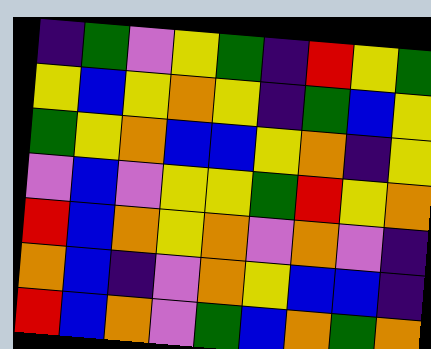[["indigo", "green", "violet", "yellow", "green", "indigo", "red", "yellow", "green"], ["yellow", "blue", "yellow", "orange", "yellow", "indigo", "green", "blue", "yellow"], ["green", "yellow", "orange", "blue", "blue", "yellow", "orange", "indigo", "yellow"], ["violet", "blue", "violet", "yellow", "yellow", "green", "red", "yellow", "orange"], ["red", "blue", "orange", "yellow", "orange", "violet", "orange", "violet", "indigo"], ["orange", "blue", "indigo", "violet", "orange", "yellow", "blue", "blue", "indigo"], ["red", "blue", "orange", "violet", "green", "blue", "orange", "green", "orange"]]